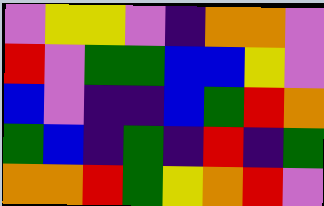[["violet", "yellow", "yellow", "violet", "indigo", "orange", "orange", "violet"], ["red", "violet", "green", "green", "blue", "blue", "yellow", "violet"], ["blue", "violet", "indigo", "indigo", "blue", "green", "red", "orange"], ["green", "blue", "indigo", "green", "indigo", "red", "indigo", "green"], ["orange", "orange", "red", "green", "yellow", "orange", "red", "violet"]]